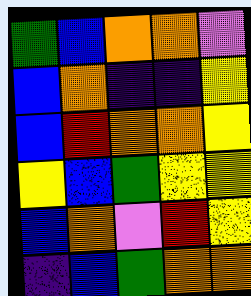[["green", "blue", "orange", "orange", "violet"], ["blue", "orange", "indigo", "indigo", "yellow"], ["blue", "red", "orange", "orange", "yellow"], ["yellow", "blue", "green", "yellow", "yellow"], ["blue", "orange", "violet", "red", "yellow"], ["indigo", "blue", "green", "orange", "orange"]]